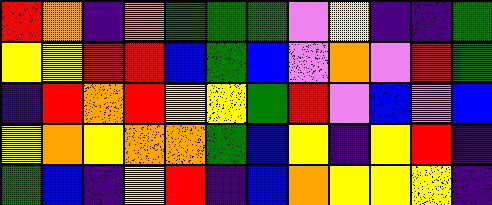[["red", "orange", "indigo", "orange", "green", "green", "green", "violet", "yellow", "indigo", "indigo", "green"], ["yellow", "yellow", "red", "red", "blue", "green", "blue", "violet", "orange", "violet", "red", "green"], ["indigo", "red", "orange", "red", "yellow", "yellow", "green", "red", "violet", "blue", "violet", "blue"], ["yellow", "orange", "yellow", "orange", "orange", "green", "blue", "yellow", "indigo", "yellow", "red", "indigo"], ["green", "blue", "indigo", "yellow", "red", "indigo", "blue", "orange", "yellow", "yellow", "yellow", "indigo"]]